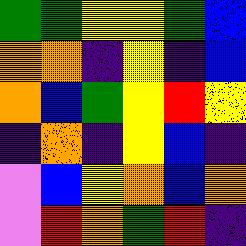[["green", "green", "yellow", "yellow", "green", "blue"], ["orange", "orange", "indigo", "yellow", "indigo", "blue"], ["orange", "blue", "green", "yellow", "red", "yellow"], ["indigo", "orange", "indigo", "yellow", "blue", "indigo"], ["violet", "blue", "yellow", "orange", "blue", "orange"], ["violet", "red", "orange", "green", "red", "indigo"]]